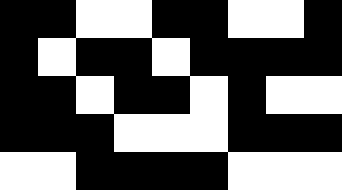[["black", "black", "white", "white", "black", "black", "white", "white", "black"], ["black", "white", "black", "black", "white", "black", "black", "black", "black"], ["black", "black", "white", "black", "black", "white", "black", "white", "white"], ["black", "black", "black", "white", "white", "white", "black", "black", "black"], ["white", "white", "black", "black", "black", "black", "white", "white", "white"]]